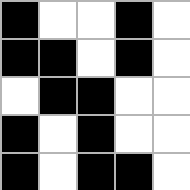[["black", "white", "white", "black", "white"], ["black", "black", "white", "black", "white"], ["white", "black", "black", "white", "white"], ["black", "white", "black", "white", "white"], ["black", "white", "black", "black", "white"]]